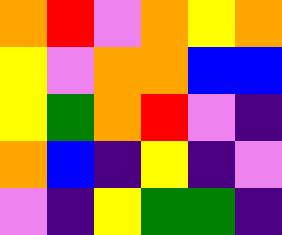[["orange", "red", "violet", "orange", "yellow", "orange"], ["yellow", "violet", "orange", "orange", "blue", "blue"], ["yellow", "green", "orange", "red", "violet", "indigo"], ["orange", "blue", "indigo", "yellow", "indigo", "violet"], ["violet", "indigo", "yellow", "green", "green", "indigo"]]